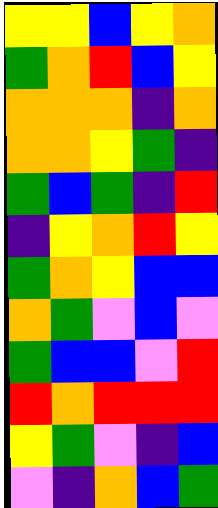[["yellow", "yellow", "blue", "yellow", "orange"], ["green", "orange", "red", "blue", "yellow"], ["orange", "orange", "orange", "indigo", "orange"], ["orange", "orange", "yellow", "green", "indigo"], ["green", "blue", "green", "indigo", "red"], ["indigo", "yellow", "orange", "red", "yellow"], ["green", "orange", "yellow", "blue", "blue"], ["orange", "green", "violet", "blue", "violet"], ["green", "blue", "blue", "violet", "red"], ["red", "orange", "red", "red", "red"], ["yellow", "green", "violet", "indigo", "blue"], ["violet", "indigo", "orange", "blue", "green"]]